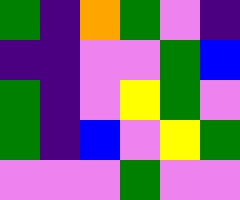[["green", "indigo", "orange", "green", "violet", "indigo"], ["indigo", "indigo", "violet", "violet", "green", "blue"], ["green", "indigo", "violet", "yellow", "green", "violet"], ["green", "indigo", "blue", "violet", "yellow", "green"], ["violet", "violet", "violet", "green", "violet", "violet"]]